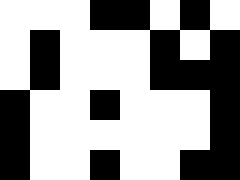[["white", "white", "white", "black", "black", "white", "black", "white"], ["white", "black", "white", "white", "white", "black", "white", "black"], ["white", "black", "white", "white", "white", "black", "black", "black"], ["black", "white", "white", "black", "white", "white", "white", "black"], ["black", "white", "white", "white", "white", "white", "white", "black"], ["black", "white", "white", "black", "white", "white", "black", "black"]]